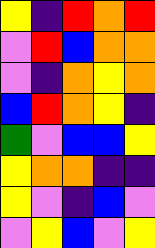[["yellow", "indigo", "red", "orange", "red"], ["violet", "red", "blue", "orange", "orange"], ["violet", "indigo", "orange", "yellow", "orange"], ["blue", "red", "orange", "yellow", "indigo"], ["green", "violet", "blue", "blue", "yellow"], ["yellow", "orange", "orange", "indigo", "indigo"], ["yellow", "violet", "indigo", "blue", "violet"], ["violet", "yellow", "blue", "violet", "yellow"]]